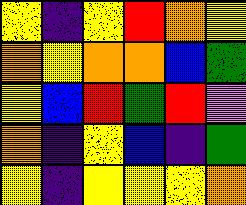[["yellow", "indigo", "yellow", "red", "orange", "yellow"], ["orange", "yellow", "orange", "orange", "blue", "green"], ["yellow", "blue", "red", "green", "red", "violet"], ["orange", "indigo", "yellow", "blue", "indigo", "green"], ["yellow", "indigo", "yellow", "yellow", "yellow", "orange"]]